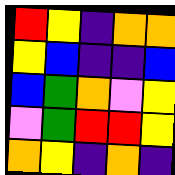[["red", "yellow", "indigo", "orange", "orange"], ["yellow", "blue", "indigo", "indigo", "blue"], ["blue", "green", "orange", "violet", "yellow"], ["violet", "green", "red", "red", "yellow"], ["orange", "yellow", "indigo", "orange", "indigo"]]